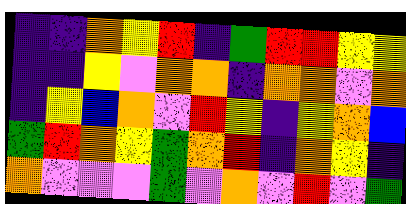[["indigo", "indigo", "orange", "yellow", "red", "indigo", "green", "red", "red", "yellow", "yellow"], ["indigo", "indigo", "yellow", "violet", "orange", "orange", "indigo", "orange", "orange", "violet", "orange"], ["indigo", "yellow", "blue", "orange", "violet", "red", "yellow", "indigo", "yellow", "orange", "blue"], ["green", "red", "orange", "yellow", "green", "orange", "red", "indigo", "orange", "yellow", "indigo"], ["orange", "violet", "violet", "violet", "green", "violet", "orange", "violet", "red", "violet", "green"]]